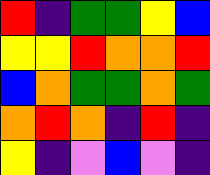[["red", "indigo", "green", "green", "yellow", "blue"], ["yellow", "yellow", "red", "orange", "orange", "red"], ["blue", "orange", "green", "green", "orange", "green"], ["orange", "red", "orange", "indigo", "red", "indigo"], ["yellow", "indigo", "violet", "blue", "violet", "indigo"]]